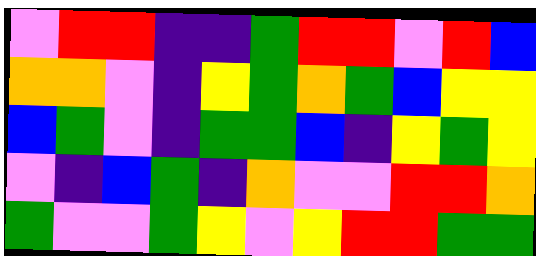[["violet", "red", "red", "indigo", "indigo", "green", "red", "red", "violet", "red", "blue"], ["orange", "orange", "violet", "indigo", "yellow", "green", "orange", "green", "blue", "yellow", "yellow"], ["blue", "green", "violet", "indigo", "green", "green", "blue", "indigo", "yellow", "green", "yellow"], ["violet", "indigo", "blue", "green", "indigo", "orange", "violet", "violet", "red", "red", "orange"], ["green", "violet", "violet", "green", "yellow", "violet", "yellow", "red", "red", "green", "green"]]